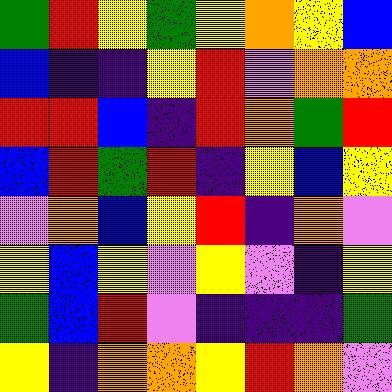[["green", "red", "yellow", "green", "yellow", "orange", "yellow", "blue"], ["blue", "indigo", "indigo", "yellow", "red", "violet", "orange", "orange"], ["red", "red", "blue", "indigo", "red", "orange", "green", "red"], ["blue", "red", "green", "red", "indigo", "yellow", "blue", "yellow"], ["violet", "orange", "blue", "yellow", "red", "indigo", "orange", "violet"], ["yellow", "blue", "yellow", "violet", "yellow", "violet", "indigo", "yellow"], ["green", "blue", "red", "violet", "indigo", "indigo", "indigo", "green"], ["yellow", "indigo", "orange", "orange", "yellow", "red", "orange", "violet"]]